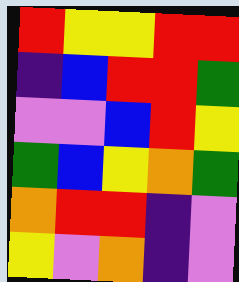[["red", "yellow", "yellow", "red", "red"], ["indigo", "blue", "red", "red", "green"], ["violet", "violet", "blue", "red", "yellow"], ["green", "blue", "yellow", "orange", "green"], ["orange", "red", "red", "indigo", "violet"], ["yellow", "violet", "orange", "indigo", "violet"]]